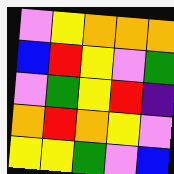[["violet", "yellow", "orange", "orange", "orange"], ["blue", "red", "yellow", "violet", "green"], ["violet", "green", "yellow", "red", "indigo"], ["orange", "red", "orange", "yellow", "violet"], ["yellow", "yellow", "green", "violet", "blue"]]